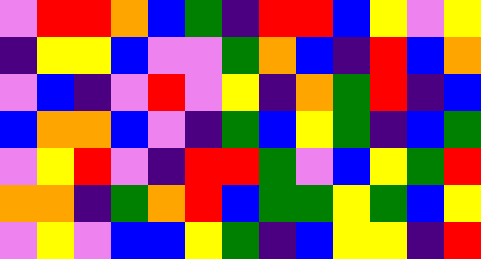[["violet", "red", "red", "orange", "blue", "green", "indigo", "red", "red", "blue", "yellow", "violet", "yellow"], ["indigo", "yellow", "yellow", "blue", "violet", "violet", "green", "orange", "blue", "indigo", "red", "blue", "orange"], ["violet", "blue", "indigo", "violet", "red", "violet", "yellow", "indigo", "orange", "green", "red", "indigo", "blue"], ["blue", "orange", "orange", "blue", "violet", "indigo", "green", "blue", "yellow", "green", "indigo", "blue", "green"], ["violet", "yellow", "red", "violet", "indigo", "red", "red", "green", "violet", "blue", "yellow", "green", "red"], ["orange", "orange", "indigo", "green", "orange", "red", "blue", "green", "green", "yellow", "green", "blue", "yellow"], ["violet", "yellow", "violet", "blue", "blue", "yellow", "green", "indigo", "blue", "yellow", "yellow", "indigo", "red"]]